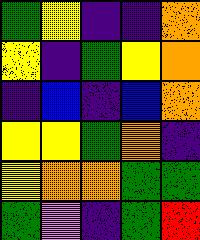[["green", "yellow", "indigo", "indigo", "orange"], ["yellow", "indigo", "green", "yellow", "orange"], ["indigo", "blue", "indigo", "blue", "orange"], ["yellow", "yellow", "green", "orange", "indigo"], ["yellow", "orange", "orange", "green", "green"], ["green", "violet", "indigo", "green", "red"]]